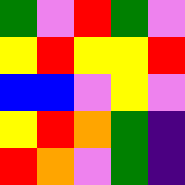[["green", "violet", "red", "green", "violet"], ["yellow", "red", "yellow", "yellow", "red"], ["blue", "blue", "violet", "yellow", "violet"], ["yellow", "red", "orange", "green", "indigo"], ["red", "orange", "violet", "green", "indigo"]]